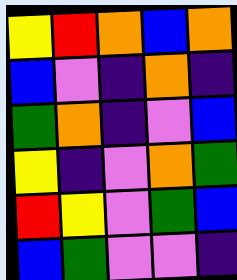[["yellow", "red", "orange", "blue", "orange"], ["blue", "violet", "indigo", "orange", "indigo"], ["green", "orange", "indigo", "violet", "blue"], ["yellow", "indigo", "violet", "orange", "green"], ["red", "yellow", "violet", "green", "blue"], ["blue", "green", "violet", "violet", "indigo"]]